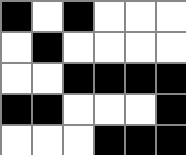[["black", "white", "black", "white", "white", "white"], ["white", "black", "white", "white", "white", "white"], ["white", "white", "black", "black", "black", "black"], ["black", "black", "white", "white", "white", "black"], ["white", "white", "white", "black", "black", "black"]]